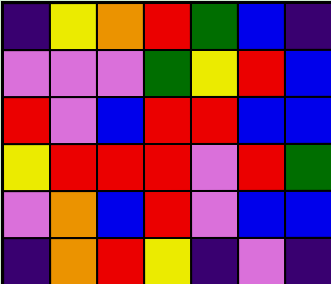[["indigo", "yellow", "orange", "red", "green", "blue", "indigo"], ["violet", "violet", "violet", "green", "yellow", "red", "blue"], ["red", "violet", "blue", "red", "red", "blue", "blue"], ["yellow", "red", "red", "red", "violet", "red", "green"], ["violet", "orange", "blue", "red", "violet", "blue", "blue"], ["indigo", "orange", "red", "yellow", "indigo", "violet", "indigo"]]